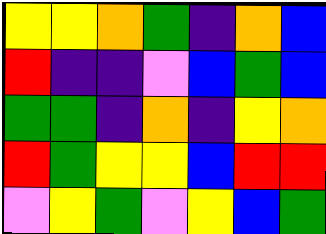[["yellow", "yellow", "orange", "green", "indigo", "orange", "blue"], ["red", "indigo", "indigo", "violet", "blue", "green", "blue"], ["green", "green", "indigo", "orange", "indigo", "yellow", "orange"], ["red", "green", "yellow", "yellow", "blue", "red", "red"], ["violet", "yellow", "green", "violet", "yellow", "blue", "green"]]